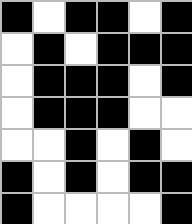[["black", "white", "black", "black", "white", "black"], ["white", "black", "white", "black", "black", "black"], ["white", "black", "black", "black", "white", "black"], ["white", "black", "black", "black", "white", "white"], ["white", "white", "black", "white", "black", "white"], ["black", "white", "black", "white", "black", "black"], ["black", "white", "white", "white", "white", "black"]]